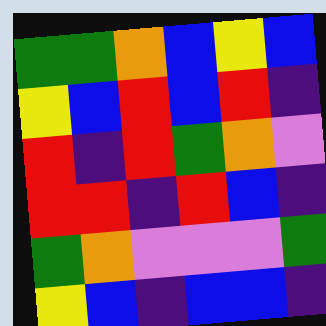[["green", "green", "orange", "blue", "yellow", "blue"], ["yellow", "blue", "red", "blue", "red", "indigo"], ["red", "indigo", "red", "green", "orange", "violet"], ["red", "red", "indigo", "red", "blue", "indigo"], ["green", "orange", "violet", "violet", "violet", "green"], ["yellow", "blue", "indigo", "blue", "blue", "indigo"]]